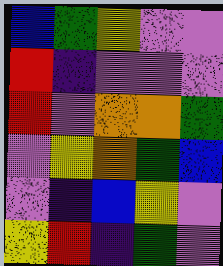[["blue", "green", "yellow", "violet", "violet"], ["red", "indigo", "violet", "violet", "violet"], ["red", "violet", "orange", "orange", "green"], ["violet", "yellow", "orange", "green", "blue"], ["violet", "indigo", "blue", "yellow", "violet"], ["yellow", "red", "indigo", "green", "violet"]]